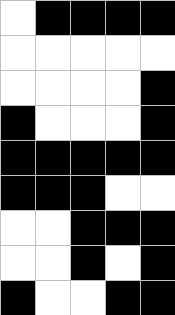[["white", "black", "black", "black", "black"], ["white", "white", "white", "white", "white"], ["white", "white", "white", "white", "black"], ["black", "white", "white", "white", "black"], ["black", "black", "black", "black", "black"], ["black", "black", "black", "white", "white"], ["white", "white", "black", "black", "black"], ["white", "white", "black", "white", "black"], ["black", "white", "white", "black", "black"]]